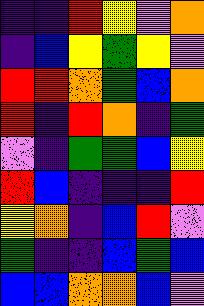[["indigo", "indigo", "red", "yellow", "violet", "orange"], ["indigo", "blue", "yellow", "green", "yellow", "violet"], ["red", "red", "orange", "green", "blue", "orange"], ["red", "indigo", "red", "orange", "indigo", "green"], ["violet", "indigo", "green", "green", "blue", "yellow"], ["red", "blue", "indigo", "indigo", "indigo", "red"], ["yellow", "orange", "indigo", "blue", "red", "violet"], ["green", "indigo", "indigo", "blue", "green", "blue"], ["blue", "blue", "orange", "orange", "blue", "violet"]]